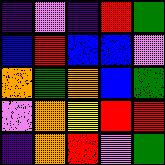[["indigo", "violet", "indigo", "red", "green"], ["blue", "red", "blue", "blue", "violet"], ["orange", "green", "orange", "blue", "green"], ["violet", "orange", "yellow", "red", "red"], ["indigo", "orange", "red", "violet", "green"]]